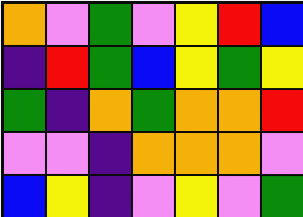[["orange", "violet", "green", "violet", "yellow", "red", "blue"], ["indigo", "red", "green", "blue", "yellow", "green", "yellow"], ["green", "indigo", "orange", "green", "orange", "orange", "red"], ["violet", "violet", "indigo", "orange", "orange", "orange", "violet"], ["blue", "yellow", "indigo", "violet", "yellow", "violet", "green"]]